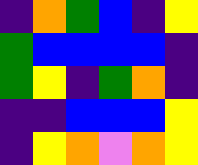[["indigo", "orange", "green", "blue", "indigo", "yellow"], ["green", "blue", "blue", "blue", "blue", "indigo"], ["green", "yellow", "indigo", "green", "orange", "indigo"], ["indigo", "indigo", "blue", "blue", "blue", "yellow"], ["indigo", "yellow", "orange", "violet", "orange", "yellow"]]